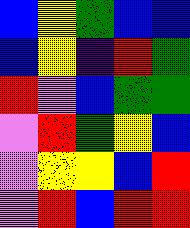[["blue", "yellow", "green", "blue", "blue"], ["blue", "yellow", "indigo", "red", "green"], ["red", "violet", "blue", "green", "green"], ["violet", "red", "green", "yellow", "blue"], ["violet", "yellow", "yellow", "blue", "red"], ["violet", "red", "blue", "red", "red"]]